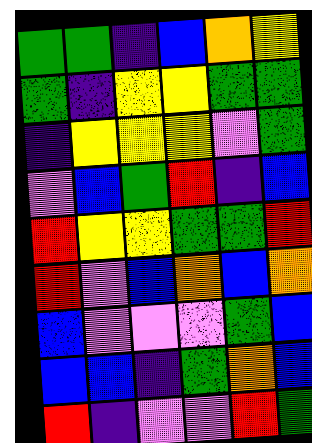[["green", "green", "indigo", "blue", "orange", "yellow"], ["green", "indigo", "yellow", "yellow", "green", "green"], ["indigo", "yellow", "yellow", "yellow", "violet", "green"], ["violet", "blue", "green", "red", "indigo", "blue"], ["red", "yellow", "yellow", "green", "green", "red"], ["red", "violet", "blue", "orange", "blue", "orange"], ["blue", "violet", "violet", "violet", "green", "blue"], ["blue", "blue", "indigo", "green", "orange", "blue"], ["red", "indigo", "violet", "violet", "red", "green"]]